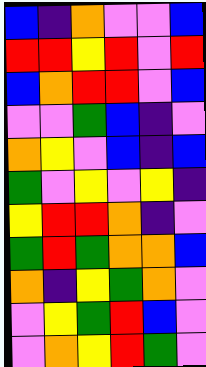[["blue", "indigo", "orange", "violet", "violet", "blue"], ["red", "red", "yellow", "red", "violet", "red"], ["blue", "orange", "red", "red", "violet", "blue"], ["violet", "violet", "green", "blue", "indigo", "violet"], ["orange", "yellow", "violet", "blue", "indigo", "blue"], ["green", "violet", "yellow", "violet", "yellow", "indigo"], ["yellow", "red", "red", "orange", "indigo", "violet"], ["green", "red", "green", "orange", "orange", "blue"], ["orange", "indigo", "yellow", "green", "orange", "violet"], ["violet", "yellow", "green", "red", "blue", "violet"], ["violet", "orange", "yellow", "red", "green", "violet"]]